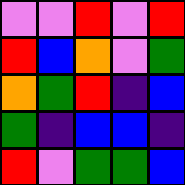[["violet", "violet", "red", "violet", "red"], ["red", "blue", "orange", "violet", "green"], ["orange", "green", "red", "indigo", "blue"], ["green", "indigo", "blue", "blue", "indigo"], ["red", "violet", "green", "green", "blue"]]